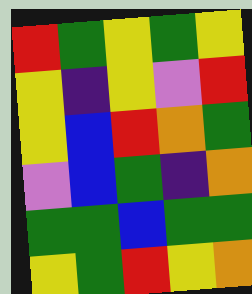[["red", "green", "yellow", "green", "yellow"], ["yellow", "indigo", "yellow", "violet", "red"], ["yellow", "blue", "red", "orange", "green"], ["violet", "blue", "green", "indigo", "orange"], ["green", "green", "blue", "green", "green"], ["yellow", "green", "red", "yellow", "orange"]]